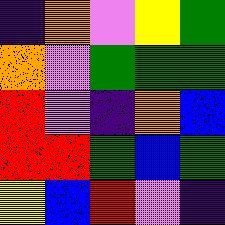[["indigo", "orange", "violet", "yellow", "green"], ["orange", "violet", "green", "green", "green"], ["red", "violet", "indigo", "orange", "blue"], ["red", "red", "green", "blue", "green"], ["yellow", "blue", "red", "violet", "indigo"]]